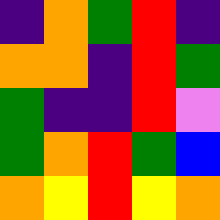[["indigo", "orange", "green", "red", "indigo"], ["orange", "orange", "indigo", "red", "green"], ["green", "indigo", "indigo", "red", "violet"], ["green", "orange", "red", "green", "blue"], ["orange", "yellow", "red", "yellow", "orange"]]